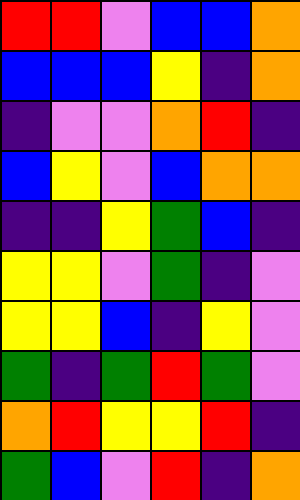[["red", "red", "violet", "blue", "blue", "orange"], ["blue", "blue", "blue", "yellow", "indigo", "orange"], ["indigo", "violet", "violet", "orange", "red", "indigo"], ["blue", "yellow", "violet", "blue", "orange", "orange"], ["indigo", "indigo", "yellow", "green", "blue", "indigo"], ["yellow", "yellow", "violet", "green", "indigo", "violet"], ["yellow", "yellow", "blue", "indigo", "yellow", "violet"], ["green", "indigo", "green", "red", "green", "violet"], ["orange", "red", "yellow", "yellow", "red", "indigo"], ["green", "blue", "violet", "red", "indigo", "orange"]]